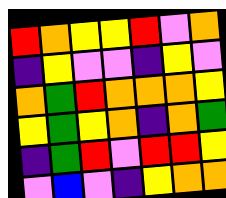[["red", "orange", "yellow", "yellow", "red", "violet", "orange"], ["indigo", "yellow", "violet", "violet", "indigo", "yellow", "violet"], ["orange", "green", "red", "orange", "orange", "orange", "yellow"], ["yellow", "green", "yellow", "orange", "indigo", "orange", "green"], ["indigo", "green", "red", "violet", "red", "red", "yellow"], ["violet", "blue", "violet", "indigo", "yellow", "orange", "orange"]]